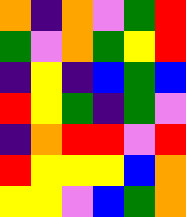[["orange", "indigo", "orange", "violet", "green", "red"], ["green", "violet", "orange", "green", "yellow", "red"], ["indigo", "yellow", "indigo", "blue", "green", "blue"], ["red", "yellow", "green", "indigo", "green", "violet"], ["indigo", "orange", "red", "red", "violet", "red"], ["red", "yellow", "yellow", "yellow", "blue", "orange"], ["yellow", "yellow", "violet", "blue", "green", "orange"]]